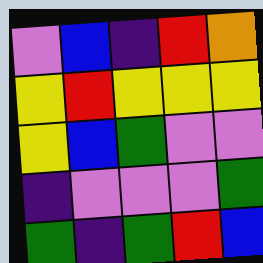[["violet", "blue", "indigo", "red", "orange"], ["yellow", "red", "yellow", "yellow", "yellow"], ["yellow", "blue", "green", "violet", "violet"], ["indigo", "violet", "violet", "violet", "green"], ["green", "indigo", "green", "red", "blue"]]